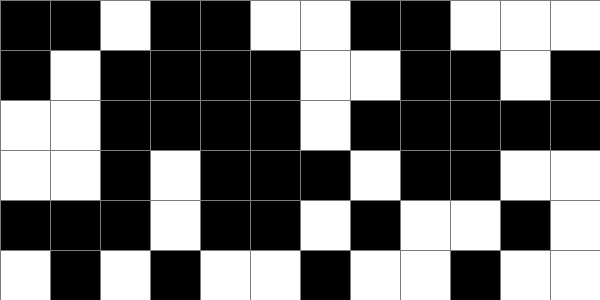[["black", "black", "white", "black", "black", "white", "white", "black", "black", "white", "white", "white"], ["black", "white", "black", "black", "black", "black", "white", "white", "black", "black", "white", "black"], ["white", "white", "black", "black", "black", "black", "white", "black", "black", "black", "black", "black"], ["white", "white", "black", "white", "black", "black", "black", "white", "black", "black", "white", "white"], ["black", "black", "black", "white", "black", "black", "white", "black", "white", "white", "black", "white"], ["white", "black", "white", "black", "white", "white", "black", "white", "white", "black", "white", "white"]]